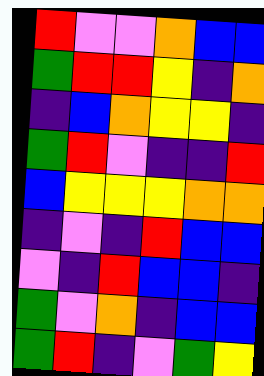[["red", "violet", "violet", "orange", "blue", "blue"], ["green", "red", "red", "yellow", "indigo", "orange"], ["indigo", "blue", "orange", "yellow", "yellow", "indigo"], ["green", "red", "violet", "indigo", "indigo", "red"], ["blue", "yellow", "yellow", "yellow", "orange", "orange"], ["indigo", "violet", "indigo", "red", "blue", "blue"], ["violet", "indigo", "red", "blue", "blue", "indigo"], ["green", "violet", "orange", "indigo", "blue", "blue"], ["green", "red", "indigo", "violet", "green", "yellow"]]